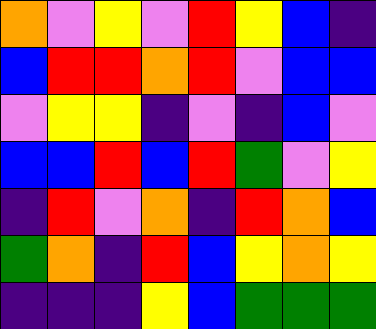[["orange", "violet", "yellow", "violet", "red", "yellow", "blue", "indigo"], ["blue", "red", "red", "orange", "red", "violet", "blue", "blue"], ["violet", "yellow", "yellow", "indigo", "violet", "indigo", "blue", "violet"], ["blue", "blue", "red", "blue", "red", "green", "violet", "yellow"], ["indigo", "red", "violet", "orange", "indigo", "red", "orange", "blue"], ["green", "orange", "indigo", "red", "blue", "yellow", "orange", "yellow"], ["indigo", "indigo", "indigo", "yellow", "blue", "green", "green", "green"]]